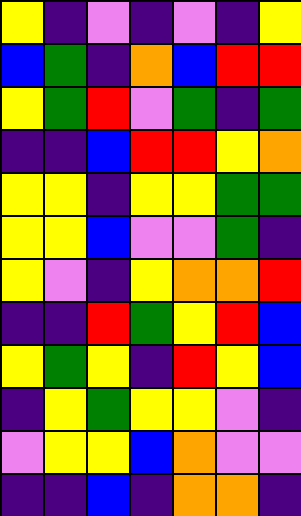[["yellow", "indigo", "violet", "indigo", "violet", "indigo", "yellow"], ["blue", "green", "indigo", "orange", "blue", "red", "red"], ["yellow", "green", "red", "violet", "green", "indigo", "green"], ["indigo", "indigo", "blue", "red", "red", "yellow", "orange"], ["yellow", "yellow", "indigo", "yellow", "yellow", "green", "green"], ["yellow", "yellow", "blue", "violet", "violet", "green", "indigo"], ["yellow", "violet", "indigo", "yellow", "orange", "orange", "red"], ["indigo", "indigo", "red", "green", "yellow", "red", "blue"], ["yellow", "green", "yellow", "indigo", "red", "yellow", "blue"], ["indigo", "yellow", "green", "yellow", "yellow", "violet", "indigo"], ["violet", "yellow", "yellow", "blue", "orange", "violet", "violet"], ["indigo", "indigo", "blue", "indigo", "orange", "orange", "indigo"]]